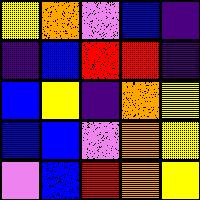[["yellow", "orange", "violet", "blue", "indigo"], ["indigo", "blue", "red", "red", "indigo"], ["blue", "yellow", "indigo", "orange", "yellow"], ["blue", "blue", "violet", "orange", "yellow"], ["violet", "blue", "red", "orange", "yellow"]]